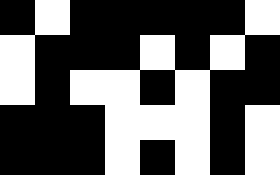[["black", "white", "black", "black", "black", "black", "black", "white"], ["white", "black", "black", "black", "white", "black", "white", "black"], ["white", "black", "white", "white", "black", "white", "black", "black"], ["black", "black", "black", "white", "white", "white", "black", "white"], ["black", "black", "black", "white", "black", "white", "black", "white"]]